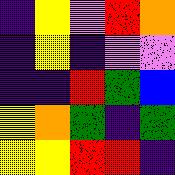[["indigo", "yellow", "violet", "red", "orange"], ["indigo", "yellow", "indigo", "violet", "violet"], ["indigo", "indigo", "red", "green", "blue"], ["yellow", "orange", "green", "indigo", "green"], ["yellow", "yellow", "red", "red", "indigo"]]